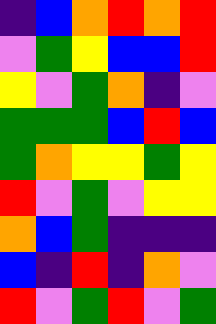[["indigo", "blue", "orange", "red", "orange", "red"], ["violet", "green", "yellow", "blue", "blue", "red"], ["yellow", "violet", "green", "orange", "indigo", "violet"], ["green", "green", "green", "blue", "red", "blue"], ["green", "orange", "yellow", "yellow", "green", "yellow"], ["red", "violet", "green", "violet", "yellow", "yellow"], ["orange", "blue", "green", "indigo", "indigo", "indigo"], ["blue", "indigo", "red", "indigo", "orange", "violet"], ["red", "violet", "green", "red", "violet", "green"]]